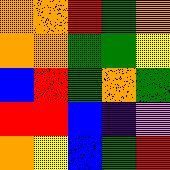[["orange", "orange", "red", "green", "orange"], ["orange", "orange", "green", "green", "yellow"], ["blue", "red", "green", "orange", "green"], ["red", "red", "blue", "indigo", "violet"], ["orange", "yellow", "blue", "green", "red"]]